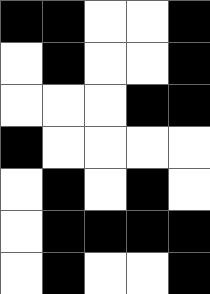[["black", "black", "white", "white", "black"], ["white", "black", "white", "white", "black"], ["white", "white", "white", "black", "black"], ["black", "white", "white", "white", "white"], ["white", "black", "white", "black", "white"], ["white", "black", "black", "black", "black"], ["white", "black", "white", "white", "black"]]